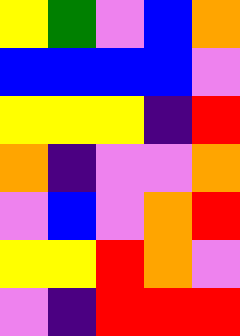[["yellow", "green", "violet", "blue", "orange"], ["blue", "blue", "blue", "blue", "violet"], ["yellow", "yellow", "yellow", "indigo", "red"], ["orange", "indigo", "violet", "violet", "orange"], ["violet", "blue", "violet", "orange", "red"], ["yellow", "yellow", "red", "orange", "violet"], ["violet", "indigo", "red", "red", "red"]]